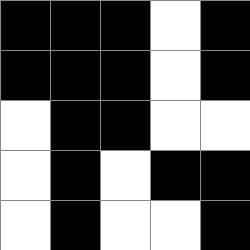[["black", "black", "black", "white", "black"], ["black", "black", "black", "white", "black"], ["white", "black", "black", "white", "white"], ["white", "black", "white", "black", "black"], ["white", "black", "white", "white", "black"]]